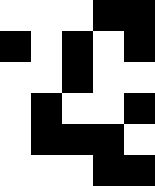[["white", "white", "white", "black", "black"], ["black", "white", "black", "white", "black"], ["white", "white", "black", "white", "white"], ["white", "black", "white", "white", "black"], ["white", "black", "black", "black", "white"], ["white", "white", "white", "black", "black"]]